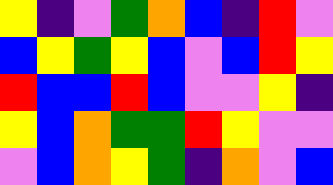[["yellow", "indigo", "violet", "green", "orange", "blue", "indigo", "red", "violet"], ["blue", "yellow", "green", "yellow", "blue", "violet", "blue", "red", "yellow"], ["red", "blue", "blue", "red", "blue", "violet", "violet", "yellow", "indigo"], ["yellow", "blue", "orange", "green", "green", "red", "yellow", "violet", "violet"], ["violet", "blue", "orange", "yellow", "green", "indigo", "orange", "violet", "blue"]]